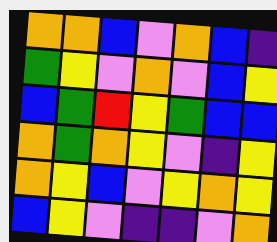[["orange", "orange", "blue", "violet", "orange", "blue", "indigo"], ["green", "yellow", "violet", "orange", "violet", "blue", "yellow"], ["blue", "green", "red", "yellow", "green", "blue", "blue"], ["orange", "green", "orange", "yellow", "violet", "indigo", "yellow"], ["orange", "yellow", "blue", "violet", "yellow", "orange", "yellow"], ["blue", "yellow", "violet", "indigo", "indigo", "violet", "orange"]]